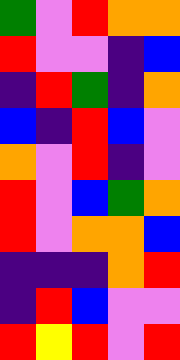[["green", "violet", "red", "orange", "orange"], ["red", "violet", "violet", "indigo", "blue"], ["indigo", "red", "green", "indigo", "orange"], ["blue", "indigo", "red", "blue", "violet"], ["orange", "violet", "red", "indigo", "violet"], ["red", "violet", "blue", "green", "orange"], ["red", "violet", "orange", "orange", "blue"], ["indigo", "indigo", "indigo", "orange", "red"], ["indigo", "red", "blue", "violet", "violet"], ["red", "yellow", "red", "violet", "red"]]